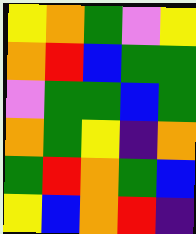[["yellow", "orange", "green", "violet", "yellow"], ["orange", "red", "blue", "green", "green"], ["violet", "green", "green", "blue", "green"], ["orange", "green", "yellow", "indigo", "orange"], ["green", "red", "orange", "green", "blue"], ["yellow", "blue", "orange", "red", "indigo"]]